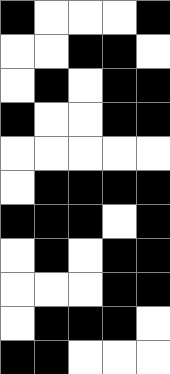[["black", "white", "white", "white", "black"], ["white", "white", "black", "black", "white"], ["white", "black", "white", "black", "black"], ["black", "white", "white", "black", "black"], ["white", "white", "white", "white", "white"], ["white", "black", "black", "black", "black"], ["black", "black", "black", "white", "black"], ["white", "black", "white", "black", "black"], ["white", "white", "white", "black", "black"], ["white", "black", "black", "black", "white"], ["black", "black", "white", "white", "white"]]